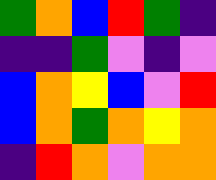[["green", "orange", "blue", "red", "green", "indigo"], ["indigo", "indigo", "green", "violet", "indigo", "violet"], ["blue", "orange", "yellow", "blue", "violet", "red"], ["blue", "orange", "green", "orange", "yellow", "orange"], ["indigo", "red", "orange", "violet", "orange", "orange"]]